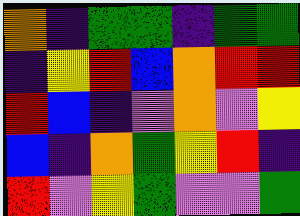[["orange", "indigo", "green", "green", "indigo", "green", "green"], ["indigo", "yellow", "red", "blue", "orange", "red", "red"], ["red", "blue", "indigo", "violet", "orange", "violet", "yellow"], ["blue", "indigo", "orange", "green", "yellow", "red", "indigo"], ["red", "violet", "yellow", "green", "violet", "violet", "green"]]